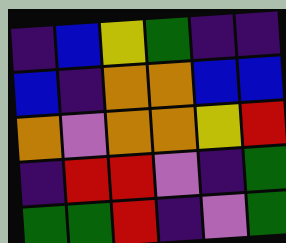[["indigo", "blue", "yellow", "green", "indigo", "indigo"], ["blue", "indigo", "orange", "orange", "blue", "blue"], ["orange", "violet", "orange", "orange", "yellow", "red"], ["indigo", "red", "red", "violet", "indigo", "green"], ["green", "green", "red", "indigo", "violet", "green"]]